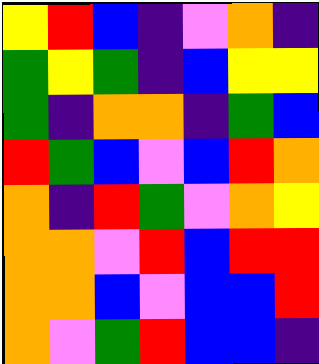[["yellow", "red", "blue", "indigo", "violet", "orange", "indigo"], ["green", "yellow", "green", "indigo", "blue", "yellow", "yellow"], ["green", "indigo", "orange", "orange", "indigo", "green", "blue"], ["red", "green", "blue", "violet", "blue", "red", "orange"], ["orange", "indigo", "red", "green", "violet", "orange", "yellow"], ["orange", "orange", "violet", "red", "blue", "red", "red"], ["orange", "orange", "blue", "violet", "blue", "blue", "red"], ["orange", "violet", "green", "red", "blue", "blue", "indigo"]]